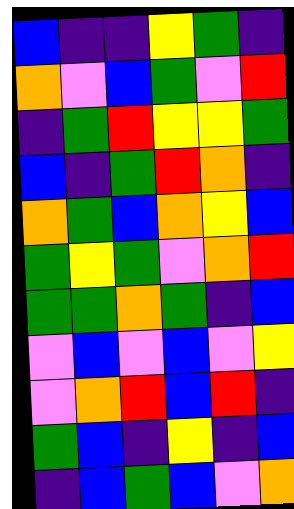[["blue", "indigo", "indigo", "yellow", "green", "indigo"], ["orange", "violet", "blue", "green", "violet", "red"], ["indigo", "green", "red", "yellow", "yellow", "green"], ["blue", "indigo", "green", "red", "orange", "indigo"], ["orange", "green", "blue", "orange", "yellow", "blue"], ["green", "yellow", "green", "violet", "orange", "red"], ["green", "green", "orange", "green", "indigo", "blue"], ["violet", "blue", "violet", "blue", "violet", "yellow"], ["violet", "orange", "red", "blue", "red", "indigo"], ["green", "blue", "indigo", "yellow", "indigo", "blue"], ["indigo", "blue", "green", "blue", "violet", "orange"]]